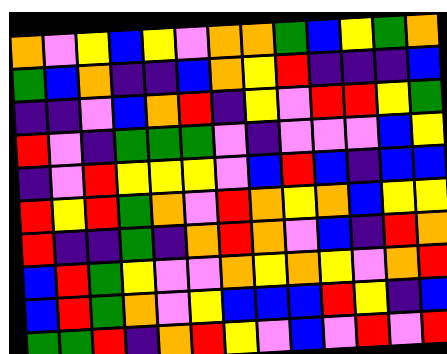[["orange", "violet", "yellow", "blue", "yellow", "violet", "orange", "orange", "green", "blue", "yellow", "green", "orange"], ["green", "blue", "orange", "indigo", "indigo", "blue", "orange", "yellow", "red", "indigo", "indigo", "indigo", "blue"], ["indigo", "indigo", "violet", "blue", "orange", "red", "indigo", "yellow", "violet", "red", "red", "yellow", "green"], ["red", "violet", "indigo", "green", "green", "green", "violet", "indigo", "violet", "violet", "violet", "blue", "yellow"], ["indigo", "violet", "red", "yellow", "yellow", "yellow", "violet", "blue", "red", "blue", "indigo", "blue", "blue"], ["red", "yellow", "red", "green", "orange", "violet", "red", "orange", "yellow", "orange", "blue", "yellow", "yellow"], ["red", "indigo", "indigo", "green", "indigo", "orange", "red", "orange", "violet", "blue", "indigo", "red", "orange"], ["blue", "red", "green", "yellow", "violet", "violet", "orange", "yellow", "orange", "yellow", "violet", "orange", "red"], ["blue", "red", "green", "orange", "violet", "yellow", "blue", "blue", "blue", "red", "yellow", "indigo", "blue"], ["green", "green", "red", "indigo", "orange", "red", "yellow", "violet", "blue", "violet", "red", "violet", "red"]]